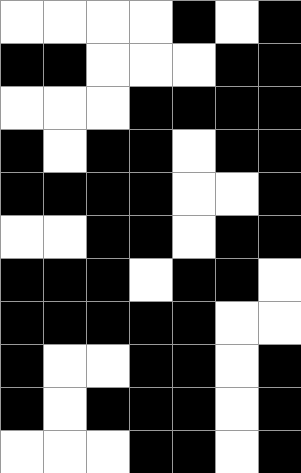[["white", "white", "white", "white", "black", "white", "black"], ["black", "black", "white", "white", "white", "black", "black"], ["white", "white", "white", "black", "black", "black", "black"], ["black", "white", "black", "black", "white", "black", "black"], ["black", "black", "black", "black", "white", "white", "black"], ["white", "white", "black", "black", "white", "black", "black"], ["black", "black", "black", "white", "black", "black", "white"], ["black", "black", "black", "black", "black", "white", "white"], ["black", "white", "white", "black", "black", "white", "black"], ["black", "white", "black", "black", "black", "white", "black"], ["white", "white", "white", "black", "black", "white", "black"]]